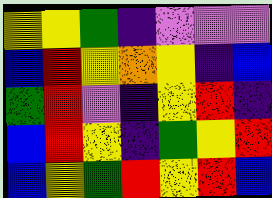[["yellow", "yellow", "green", "indigo", "violet", "violet", "violet"], ["blue", "red", "yellow", "orange", "yellow", "indigo", "blue"], ["green", "red", "violet", "indigo", "yellow", "red", "indigo"], ["blue", "red", "yellow", "indigo", "green", "yellow", "red"], ["blue", "yellow", "green", "red", "yellow", "red", "blue"]]